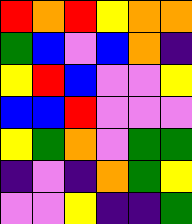[["red", "orange", "red", "yellow", "orange", "orange"], ["green", "blue", "violet", "blue", "orange", "indigo"], ["yellow", "red", "blue", "violet", "violet", "yellow"], ["blue", "blue", "red", "violet", "violet", "violet"], ["yellow", "green", "orange", "violet", "green", "green"], ["indigo", "violet", "indigo", "orange", "green", "yellow"], ["violet", "violet", "yellow", "indigo", "indigo", "green"]]